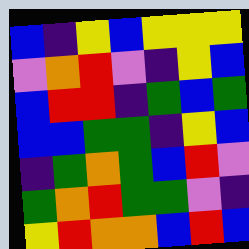[["blue", "indigo", "yellow", "blue", "yellow", "yellow", "yellow"], ["violet", "orange", "red", "violet", "indigo", "yellow", "blue"], ["blue", "red", "red", "indigo", "green", "blue", "green"], ["blue", "blue", "green", "green", "indigo", "yellow", "blue"], ["indigo", "green", "orange", "green", "blue", "red", "violet"], ["green", "orange", "red", "green", "green", "violet", "indigo"], ["yellow", "red", "orange", "orange", "blue", "red", "blue"]]